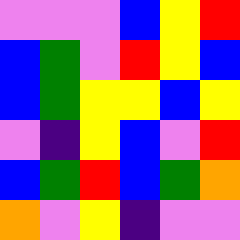[["violet", "violet", "violet", "blue", "yellow", "red"], ["blue", "green", "violet", "red", "yellow", "blue"], ["blue", "green", "yellow", "yellow", "blue", "yellow"], ["violet", "indigo", "yellow", "blue", "violet", "red"], ["blue", "green", "red", "blue", "green", "orange"], ["orange", "violet", "yellow", "indigo", "violet", "violet"]]